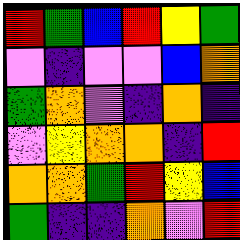[["red", "green", "blue", "red", "yellow", "green"], ["violet", "indigo", "violet", "violet", "blue", "orange"], ["green", "orange", "violet", "indigo", "orange", "indigo"], ["violet", "yellow", "orange", "orange", "indigo", "red"], ["orange", "orange", "green", "red", "yellow", "blue"], ["green", "indigo", "indigo", "orange", "violet", "red"]]